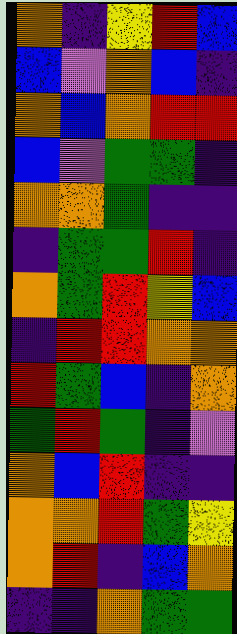[["orange", "indigo", "yellow", "red", "blue"], ["blue", "violet", "orange", "blue", "indigo"], ["orange", "blue", "orange", "red", "red"], ["blue", "violet", "green", "green", "indigo"], ["orange", "orange", "green", "indigo", "indigo"], ["indigo", "green", "green", "red", "indigo"], ["orange", "green", "red", "yellow", "blue"], ["indigo", "red", "red", "orange", "orange"], ["red", "green", "blue", "indigo", "orange"], ["green", "red", "green", "indigo", "violet"], ["orange", "blue", "red", "indigo", "indigo"], ["orange", "orange", "red", "green", "yellow"], ["orange", "red", "indigo", "blue", "orange"], ["indigo", "indigo", "orange", "green", "green"]]